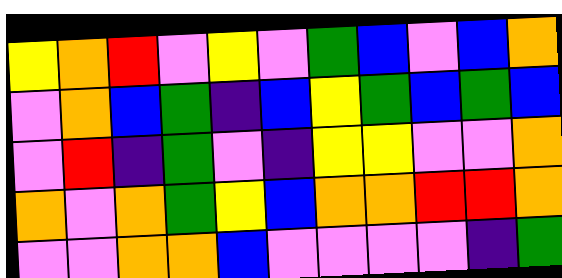[["yellow", "orange", "red", "violet", "yellow", "violet", "green", "blue", "violet", "blue", "orange"], ["violet", "orange", "blue", "green", "indigo", "blue", "yellow", "green", "blue", "green", "blue"], ["violet", "red", "indigo", "green", "violet", "indigo", "yellow", "yellow", "violet", "violet", "orange"], ["orange", "violet", "orange", "green", "yellow", "blue", "orange", "orange", "red", "red", "orange"], ["violet", "violet", "orange", "orange", "blue", "violet", "violet", "violet", "violet", "indigo", "green"]]